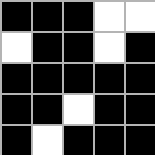[["black", "black", "black", "white", "white"], ["white", "black", "black", "white", "black"], ["black", "black", "black", "black", "black"], ["black", "black", "white", "black", "black"], ["black", "white", "black", "black", "black"]]